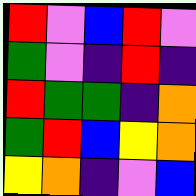[["red", "violet", "blue", "red", "violet"], ["green", "violet", "indigo", "red", "indigo"], ["red", "green", "green", "indigo", "orange"], ["green", "red", "blue", "yellow", "orange"], ["yellow", "orange", "indigo", "violet", "blue"]]